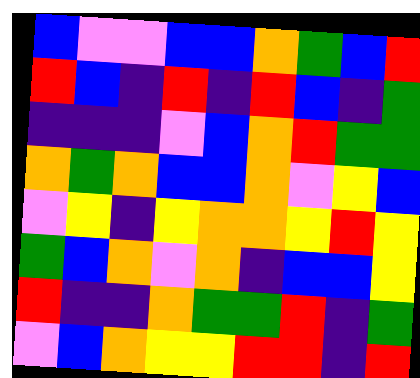[["blue", "violet", "violet", "blue", "blue", "orange", "green", "blue", "red"], ["red", "blue", "indigo", "red", "indigo", "red", "blue", "indigo", "green"], ["indigo", "indigo", "indigo", "violet", "blue", "orange", "red", "green", "green"], ["orange", "green", "orange", "blue", "blue", "orange", "violet", "yellow", "blue"], ["violet", "yellow", "indigo", "yellow", "orange", "orange", "yellow", "red", "yellow"], ["green", "blue", "orange", "violet", "orange", "indigo", "blue", "blue", "yellow"], ["red", "indigo", "indigo", "orange", "green", "green", "red", "indigo", "green"], ["violet", "blue", "orange", "yellow", "yellow", "red", "red", "indigo", "red"]]